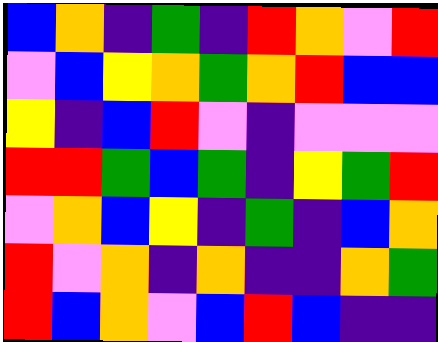[["blue", "orange", "indigo", "green", "indigo", "red", "orange", "violet", "red"], ["violet", "blue", "yellow", "orange", "green", "orange", "red", "blue", "blue"], ["yellow", "indigo", "blue", "red", "violet", "indigo", "violet", "violet", "violet"], ["red", "red", "green", "blue", "green", "indigo", "yellow", "green", "red"], ["violet", "orange", "blue", "yellow", "indigo", "green", "indigo", "blue", "orange"], ["red", "violet", "orange", "indigo", "orange", "indigo", "indigo", "orange", "green"], ["red", "blue", "orange", "violet", "blue", "red", "blue", "indigo", "indigo"]]